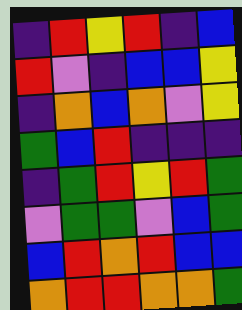[["indigo", "red", "yellow", "red", "indigo", "blue"], ["red", "violet", "indigo", "blue", "blue", "yellow"], ["indigo", "orange", "blue", "orange", "violet", "yellow"], ["green", "blue", "red", "indigo", "indigo", "indigo"], ["indigo", "green", "red", "yellow", "red", "green"], ["violet", "green", "green", "violet", "blue", "green"], ["blue", "red", "orange", "red", "blue", "blue"], ["orange", "red", "red", "orange", "orange", "green"]]